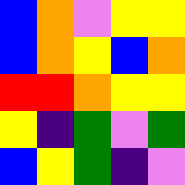[["blue", "orange", "violet", "yellow", "yellow"], ["blue", "orange", "yellow", "blue", "orange"], ["red", "red", "orange", "yellow", "yellow"], ["yellow", "indigo", "green", "violet", "green"], ["blue", "yellow", "green", "indigo", "violet"]]